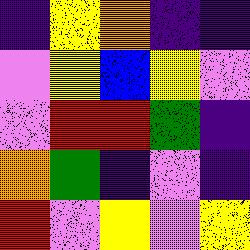[["indigo", "yellow", "orange", "indigo", "indigo"], ["violet", "yellow", "blue", "yellow", "violet"], ["violet", "red", "red", "green", "indigo"], ["orange", "green", "indigo", "violet", "indigo"], ["red", "violet", "yellow", "violet", "yellow"]]